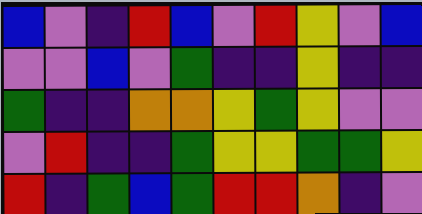[["blue", "violet", "indigo", "red", "blue", "violet", "red", "yellow", "violet", "blue"], ["violet", "violet", "blue", "violet", "green", "indigo", "indigo", "yellow", "indigo", "indigo"], ["green", "indigo", "indigo", "orange", "orange", "yellow", "green", "yellow", "violet", "violet"], ["violet", "red", "indigo", "indigo", "green", "yellow", "yellow", "green", "green", "yellow"], ["red", "indigo", "green", "blue", "green", "red", "red", "orange", "indigo", "violet"]]